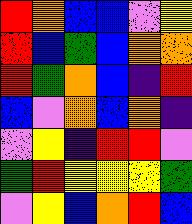[["red", "orange", "blue", "blue", "violet", "yellow"], ["red", "blue", "green", "blue", "orange", "orange"], ["red", "green", "orange", "blue", "indigo", "red"], ["blue", "violet", "orange", "blue", "orange", "indigo"], ["violet", "yellow", "indigo", "red", "red", "violet"], ["green", "red", "yellow", "yellow", "yellow", "green"], ["violet", "yellow", "blue", "orange", "red", "blue"]]